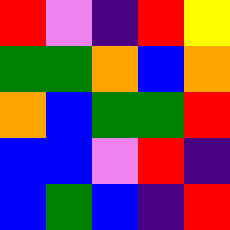[["red", "violet", "indigo", "red", "yellow"], ["green", "green", "orange", "blue", "orange"], ["orange", "blue", "green", "green", "red"], ["blue", "blue", "violet", "red", "indigo"], ["blue", "green", "blue", "indigo", "red"]]